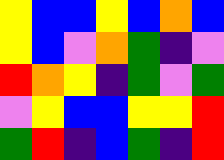[["yellow", "blue", "blue", "yellow", "blue", "orange", "blue"], ["yellow", "blue", "violet", "orange", "green", "indigo", "violet"], ["red", "orange", "yellow", "indigo", "green", "violet", "green"], ["violet", "yellow", "blue", "blue", "yellow", "yellow", "red"], ["green", "red", "indigo", "blue", "green", "indigo", "red"]]